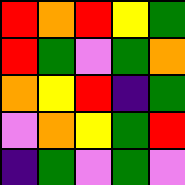[["red", "orange", "red", "yellow", "green"], ["red", "green", "violet", "green", "orange"], ["orange", "yellow", "red", "indigo", "green"], ["violet", "orange", "yellow", "green", "red"], ["indigo", "green", "violet", "green", "violet"]]